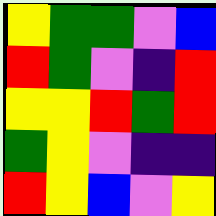[["yellow", "green", "green", "violet", "blue"], ["red", "green", "violet", "indigo", "red"], ["yellow", "yellow", "red", "green", "red"], ["green", "yellow", "violet", "indigo", "indigo"], ["red", "yellow", "blue", "violet", "yellow"]]